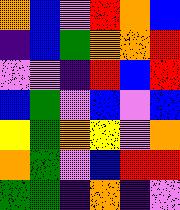[["orange", "blue", "violet", "red", "orange", "blue"], ["indigo", "blue", "green", "orange", "orange", "red"], ["violet", "violet", "indigo", "red", "blue", "red"], ["blue", "green", "violet", "blue", "violet", "blue"], ["yellow", "green", "orange", "yellow", "violet", "orange"], ["orange", "green", "violet", "blue", "red", "red"], ["green", "green", "indigo", "orange", "indigo", "violet"]]